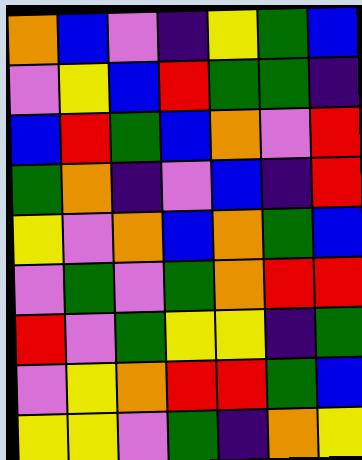[["orange", "blue", "violet", "indigo", "yellow", "green", "blue"], ["violet", "yellow", "blue", "red", "green", "green", "indigo"], ["blue", "red", "green", "blue", "orange", "violet", "red"], ["green", "orange", "indigo", "violet", "blue", "indigo", "red"], ["yellow", "violet", "orange", "blue", "orange", "green", "blue"], ["violet", "green", "violet", "green", "orange", "red", "red"], ["red", "violet", "green", "yellow", "yellow", "indigo", "green"], ["violet", "yellow", "orange", "red", "red", "green", "blue"], ["yellow", "yellow", "violet", "green", "indigo", "orange", "yellow"]]